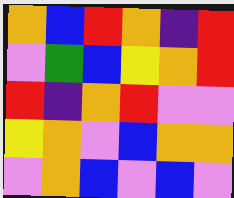[["orange", "blue", "red", "orange", "indigo", "red"], ["violet", "green", "blue", "yellow", "orange", "red"], ["red", "indigo", "orange", "red", "violet", "violet"], ["yellow", "orange", "violet", "blue", "orange", "orange"], ["violet", "orange", "blue", "violet", "blue", "violet"]]